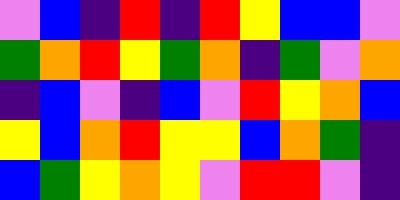[["violet", "blue", "indigo", "red", "indigo", "red", "yellow", "blue", "blue", "violet"], ["green", "orange", "red", "yellow", "green", "orange", "indigo", "green", "violet", "orange"], ["indigo", "blue", "violet", "indigo", "blue", "violet", "red", "yellow", "orange", "blue"], ["yellow", "blue", "orange", "red", "yellow", "yellow", "blue", "orange", "green", "indigo"], ["blue", "green", "yellow", "orange", "yellow", "violet", "red", "red", "violet", "indigo"]]